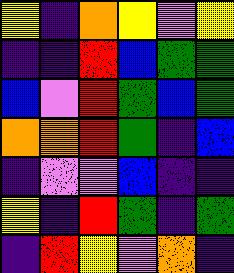[["yellow", "indigo", "orange", "yellow", "violet", "yellow"], ["indigo", "indigo", "red", "blue", "green", "green"], ["blue", "violet", "red", "green", "blue", "green"], ["orange", "orange", "red", "green", "indigo", "blue"], ["indigo", "violet", "violet", "blue", "indigo", "indigo"], ["yellow", "indigo", "red", "green", "indigo", "green"], ["indigo", "red", "yellow", "violet", "orange", "indigo"]]